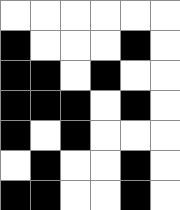[["white", "white", "white", "white", "white", "white"], ["black", "white", "white", "white", "black", "white"], ["black", "black", "white", "black", "white", "white"], ["black", "black", "black", "white", "black", "white"], ["black", "white", "black", "white", "white", "white"], ["white", "black", "white", "white", "black", "white"], ["black", "black", "white", "white", "black", "white"]]